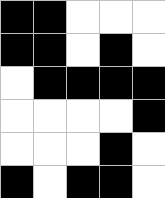[["black", "black", "white", "white", "white"], ["black", "black", "white", "black", "white"], ["white", "black", "black", "black", "black"], ["white", "white", "white", "white", "black"], ["white", "white", "white", "black", "white"], ["black", "white", "black", "black", "white"]]